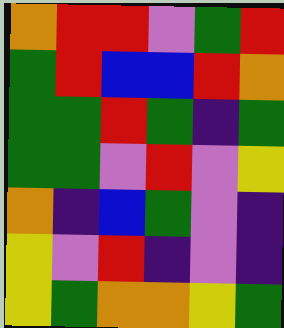[["orange", "red", "red", "violet", "green", "red"], ["green", "red", "blue", "blue", "red", "orange"], ["green", "green", "red", "green", "indigo", "green"], ["green", "green", "violet", "red", "violet", "yellow"], ["orange", "indigo", "blue", "green", "violet", "indigo"], ["yellow", "violet", "red", "indigo", "violet", "indigo"], ["yellow", "green", "orange", "orange", "yellow", "green"]]